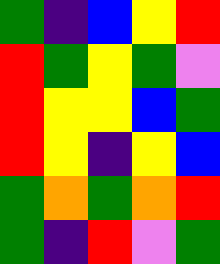[["green", "indigo", "blue", "yellow", "red"], ["red", "green", "yellow", "green", "violet"], ["red", "yellow", "yellow", "blue", "green"], ["red", "yellow", "indigo", "yellow", "blue"], ["green", "orange", "green", "orange", "red"], ["green", "indigo", "red", "violet", "green"]]